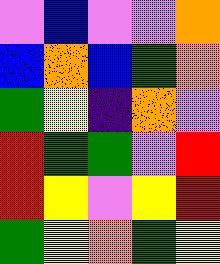[["violet", "blue", "violet", "violet", "orange"], ["blue", "orange", "blue", "green", "orange"], ["green", "yellow", "indigo", "orange", "violet"], ["red", "green", "green", "violet", "red"], ["red", "yellow", "violet", "yellow", "red"], ["green", "yellow", "orange", "green", "yellow"]]